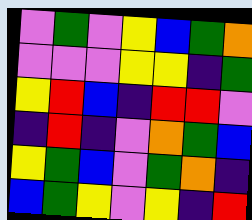[["violet", "green", "violet", "yellow", "blue", "green", "orange"], ["violet", "violet", "violet", "yellow", "yellow", "indigo", "green"], ["yellow", "red", "blue", "indigo", "red", "red", "violet"], ["indigo", "red", "indigo", "violet", "orange", "green", "blue"], ["yellow", "green", "blue", "violet", "green", "orange", "indigo"], ["blue", "green", "yellow", "violet", "yellow", "indigo", "red"]]